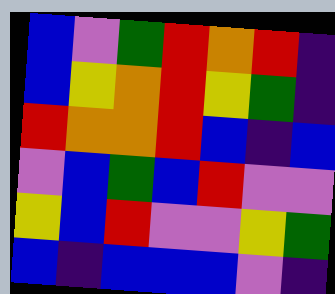[["blue", "violet", "green", "red", "orange", "red", "indigo"], ["blue", "yellow", "orange", "red", "yellow", "green", "indigo"], ["red", "orange", "orange", "red", "blue", "indigo", "blue"], ["violet", "blue", "green", "blue", "red", "violet", "violet"], ["yellow", "blue", "red", "violet", "violet", "yellow", "green"], ["blue", "indigo", "blue", "blue", "blue", "violet", "indigo"]]